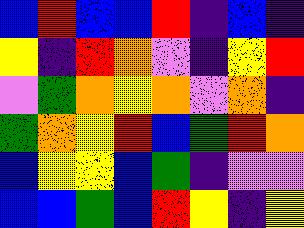[["blue", "red", "blue", "blue", "red", "indigo", "blue", "indigo"], ["yellow", "indigo", "red", "orange", "violet", "indigo", "yellow", "red"], ["violet", "green", "orange", "yellow", "orange", "violet", "orange", "indigo"], ["green", "orange", "yellow", "red", "blue", "green", "red", "orange"], ["blue", "yellow", "yellow", "blue", "green", "indigo", "violet", "violet"], ["blue", "blue", "green", "blue", "red", "yellow", "indigo", "yellow"]]